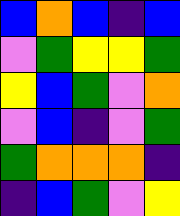[["blue", "orange", "blue", "indigo", "blue"], ["violet", "green", "yellow", "yellow", "green"], ["yellow", "blue", "green", "violet", "orange"], ["violet", "blue", "indigo", "violet", "green"], ["green", "orange", "orange", "orange", "indigo"], ["indigo", "blue", "green", "violet", "yellow"]]